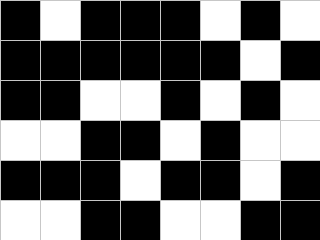[["black", "white", "black", "black", "black", "white", "black", "white"], ["black", "black", "black", "black", "black", "black", "white", "black"], ["black", "black", "white", "white", "black", "white", "black", "white"], ["white", "white", "black", "black", "white", "black", "white", "white"], ["black", "black", "black", "white", "black", "black", "white", "black"], ["white", "white", "black", "black", "white", "white", "black", "black"]]